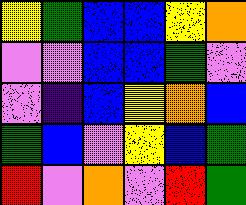[["yellow", "green", "blue", "blue", "yellow", "orange"], ["violet", "violet", "blue", "blue", "green", "violet"], ["violet", "indigo", "blue", "yellow", "orange", "blue"], ["green", "blue", "violet", "yellow", "blue", "green"], ["red", "violet", "orange", "violet", "red", "green"]]